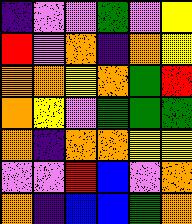[["indigo", "violet", "violet", "green", "violet", "yellow"], ["red", "violet", "orange", "indigo", "orange", "yellow"], ["orange", "orange", "yellow", "orange", "green", "red"], ["orange", "yellow", "violet", "green", "green", "green"], ["orange", "indigo", "orange", "orange", "yellow", "yellow"], ["violet", "violet", "red", "blue", "violet", "orange"], ["orange", "indigo", "blue", "blue", "green", "orange"]]